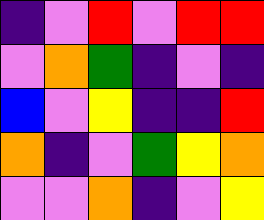[["indigo", "violet", "red", "violet", "red", "red"], ["violet", "orange", "green", "indigo", "violet", "indigo"], ["blue", "violet", "yellow", "indigo", "indigo", "red"], ["orange", "indigo", "violet", "green", "yellow", "orange"], ["violet", "violet", "orange", "indigo", "violet", "yellow"]]